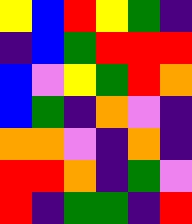[["yellow", "blue", "red", "yellow", "green", "indigo"], ["indigo", "blue", "green", "red", "red", "red"], ["blue", "violet", "yellow", "green", "red", "orange"], ["blue", "green", "indigo", "orange", "violet", "indigo"], ["orange", "orange", "violet", "indigo", "orange", "indigo"], ["red", "red", "orange", "indigo", "green", "violet"], ["red", "indigo", "green", "green", "indigo", "red"]]